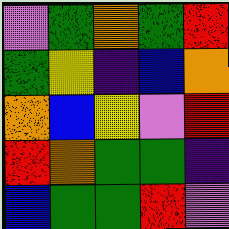[["violet", "green", "orange", "green", "red"], ["green", "yellow", "indigo", "blue", "orange"], ["orange", "blue", "yellow", "violet", "red"], ["red", "orange", "green", "green", "indigo"], ["blue", "green", "green", "red", "violet"]]